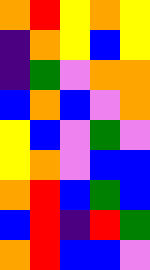[["orange", "red", "yellow", "orange", "yellow"], ["indigo", "orange", "yellow", "blue", "yellow"], ["indigo", "green", "violet", "orange", "orange"], ["blue", "orange", "blue", "violet", "orange"], ["yellow", "blue", "violet", "green", "violet"], ["yellow", "orange", "violet", "blue", "blue"], ["orange", "red", "blue", "green", "blue"], ["blue", "red", "indigo", "red", "green"], ["orange", "red", "blue", "blue", "violet"]]